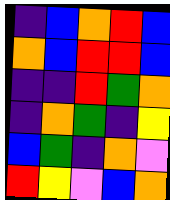[["indigo", "blue", "orange", "red", "blue"], ["orange", "blue", "red", "red", "blue"], ["indigo", "indigo", "red", "green", "orange"], ["indigo", "orange", "green", "indigo", "yellow"], ["blue", "green", "indigo", "orange", "violet"], ["red", "yellow", "violet", "blue", "orange"]]